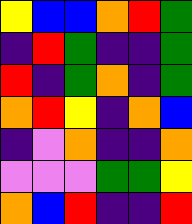[["yellow", "blue", "blue", "orange", "red", "green"], ["indigo", "red", "green", "indigo", "indigo", "green"], ["red", "indigo", "green", "orange", "indigo", "green"], ["orange", "red", "yellow", "indigo", "orange", "blue"], ["indigo", "violet", "orange", "indigo", "indigo", "orange"], ["violet", "violet", "violet", "green", "green", "yellow"], ["orange", "blue", "red", "indigo", "indigo", "red"]]